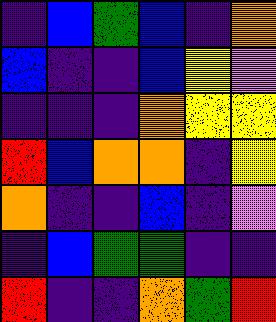[["indigo", "blue", "green", "blue", "indigo", "orange"], ["blue", "indigo", "indigo", "blue", "yellow", "violet"], ["indigo", "indigo", "indigo", "orange", "yellow", "yellow"], ["red", "blue", "orange", "orange", "indigo", "yellow"], ["orange", "indigo", "indigo", "blue", "indigo", "violet"], ["indigo", "blue", "green", "green", "indigo", "indigo"], ["red", "indigo", "indigo", "orange", "green", "red"]]